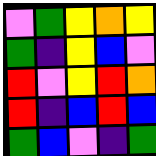[["violet", "green", "yellow", "orange", "yellow"], ["green", "indigo", "yellow", "blue", "violet"], ["red", "violet", "yellow", "red", "orange"], ["red", "indigo", "blue", "red", "blue"], ["green", "blue", "violet", "indigo", "green"]]